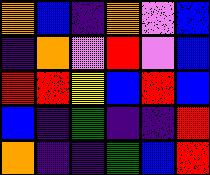[["orange", "blue", "indigo", "orange", "violet", "blue"], ["indigo", "orange", "violet", "red", "violet", "blue"], ["red", "red", "yellow", "blue", "red", "blue"], ["blue", "indigo", "green", "indigo", "indigo", "red"], ["orange", "indigo", "indigo", "green", "blue", "red"]]